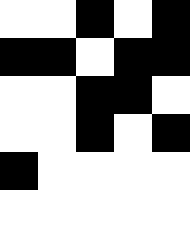[["white", "white", "black", "white", "black"], ["black", "black", "white", "black", "black"], ["white", "white", "black", "black", "white"], ["white", "white", "black", "white", "black"], ["black", "white", "white", "white", "white"], ["white", "white", "white", "white", "white"]]